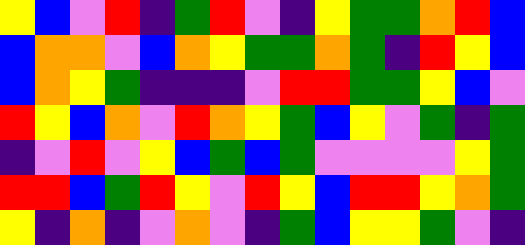[["yellow", "blue", "violet", "red", "indigo", "green", "red", "violet", "indigo", "yellow", "green", "green", "orange", "red", "blue"], ["blue", "orange", "orange", "violet", "blue", "orange", "yellow", "green", "green", "orange", "green", "indigo", "red", "yellow", "blue"], ["blue", "orange", "yellow", "green", "indigo", "indigo", "indigo", "violet", "red", "red", "green", "green", "yellow", "blue", "violet"], ["red", "yellow", "blue", "orange", "violet", "red", "orange", "yellow", "green", "blue", "yellow", "violet", "green", "indigo", "green"], ["indigo", "violet", "red", "violet", "yellow", "blue", "green", "blue", "green", "violet", "violet", "violet", "violet", "yellow", "green"], ["red", "red", "blue", "green", "red", "yellow", "violet", "red", "yellow", "blue", "red", "red", "yellow", "orange", "green"], ["yellow", "indigo", "orange", "indigo", "violet", "orange", "violet", "indigo", "green", "blue", "yellow", "yellow", "green", "violet", "indigo"]]